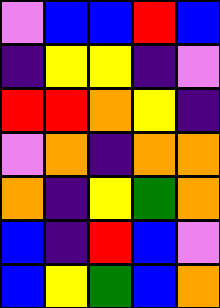[["violet", "blue", "blue", "red", "blue"], ["indigo", "yellow", "yellow", "indigo", "violet"], ["red", "red", "orange", "yellow", "indigo"], ["violet", "orange", "indigo", "orange", "orange"], ["orange", "indigo", "yellow", "green", "orange"], ["blue", "indigo", "red", "blue", "violet"], ["blue", "yellow", "green", "blue", "orange"]]